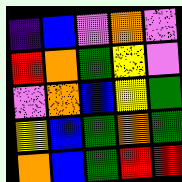[["indigo", "blue", "violet", "orange", "violet"], ["red", "orange", "green", "yellow", "violet"], ["violet", "orange", "blue", "yellow", "green"], ["yellow", "blue", "green", "orange", "green"], ["orange", "blue", "green", "red", "red"]]